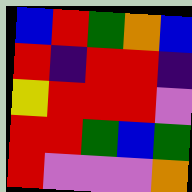[["blue", "red", "green", "orange", "blue"], ["red", "indigo", "red", "red", "indigo"], ["yellow", "red", "red", "red", "violet"], ["red", "red", "green", "blue", "green"], ["red", "violet", "violet", "violet", "orange"]]